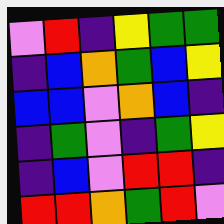[["violet", "red", "indigo", "yellow", "green", "green"], ["indigo", "blue", "orange", "green", "blue", "yellow"], ["blue", "blue", "violet", "orange", "blue", "indigo"], ["indigo", "green", "violet", "indigo", "green", "yellow"], ["indigo", "blue", "violet", "red", "red", "indigo"], ["red", "red", "orange", "green", "red", "violet"]]